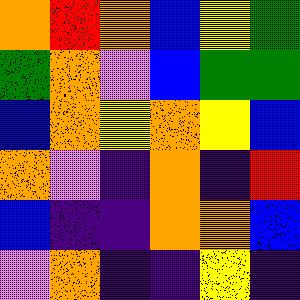[["orange", "red", "orange", "blue", "yellow", "green"], ["green", "orange", "violet", "blue", "green", "green"], ["blue", "orange", "yellow", "orange", "yellow", "blue"], ["orange", "violet", "indigo", "orange", "indigo", "red"], ["blue", "indigo", "indigo", "orange", "orange", "blue"], ["violet", "orange", "indigo", "indigo", "yellow", "indigo"]]